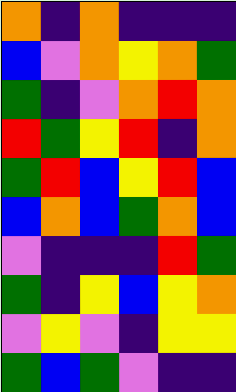[["orange", "indigo", "orange", "indigo", "indigo", "indigo"], ["blue", "violet", "orange", "yellow", "orange", "green"], ["green", "indigo", "violet", "orange", "red", "orange"], ["red", "green", "yellow", "red", "indigo", "orange"], ["green", "red", "blue", "yellow", "red", "blue"], ["blue", "orange", "blue", "green", "orange", "blue"], ["violet", "indigo", "indigo", "indigo", "red", "green"], ["green", "indigo", "yellow", "blue", "yellow", "orange"], ["violet", "yellow", "violet", "indigo", "yellow", "yellow"], ["green", "blue", "green", "violet", "indigo", "indigo"]]